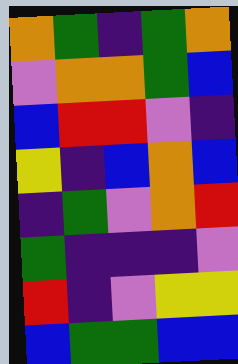[["orange", "green", "indigo", "green", "orange"], ["violet", "orange", "orange", "green", "blue"], ["blue", "red", "red", "violet", "indigo"], ["yellow", "indigo", "blue", "orange", "blue"], ["indigo", "green", "violet", "orange", "red"], ["green", "indigo", "indigo", "indigo", "violet"], ["red", "indigo", "violet", "yellow", "yellow"], ["blue", "green", "green", "blue", "blue"]]